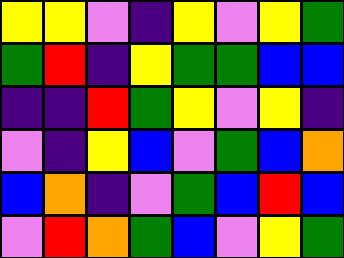[["yellow", "yellow", "violet", "indigo", "yellow", "violet", "yellow", "green"], ["green", "red", "indigo", "yellow", "green", "green", "blue", "blue"], ["indigo", "indigo", "red", "green", "yellow", "violet", "yellow", "indigo"], ["violet", "indigo", "yellow", "blue", "violet", "green", "blue", "orange"], ["blue", "orange", "indigo", "violet", "green", "blue", "red", "blue"], ["violet", "red", "orange", "green", "blue", "violet", "yellow", "green"]]